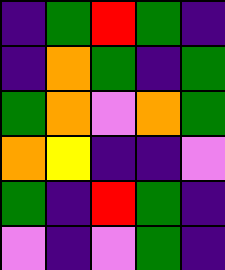[["indigo", "green", "red", "green", "indigo"], ["indigo", "orange", "green", "indigo", "green"], ["green", "orange", "violet", "orange", "green"], ["orange", "yellow", "indigo", "indigo", "violet"], ["green", "indigo", "red", "green", "indigo"], ["violet", "indigo", "violet", "green", "indigo"]]